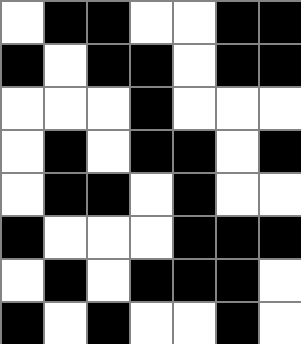[["white", "black", "black", "white", "white", "black", "black"], ["black", "white", "black", "black", "white", "black", "black"], ["white", "white", "white", "black", "white", "white", "white"], ["white", "black", "white", "black", "black", "white", "black"], ["white", "black", "black", "white", "black", "white", "white"], ["black", "white", "white", "white", "black", "black", "black"], ["white", "black", "white", "black", "black", "black", "white"], ["black", "white", "black", "white", "white", "black", "white"]]